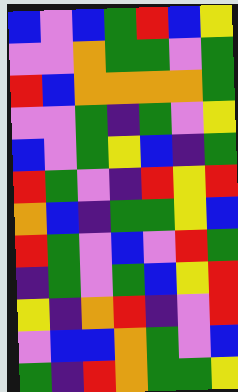[["blue", "violet", "blue", "green", "red", "blue", "yellow"], ["violet", "violet", "orange", "green", "green", "violet", "green"], ["red", "blue", "orange", "orange", "orange", "orange", "green"], ["violet", "violet", "green", "indigo", "green", "violet", "yellow"], ["blue", "violet", "green", "yellow", "blue", "indigo", "green"], ["red", "green", "violet", "indigo", "red", "yellow", "red"], ["orange", "blue", "indigo", "green", "green", "yellow", "blue"], ["red", "green", "violet", "blue", "violet", "red", "green"], ["indigo", "green", "violet", "green", "blue", "yellow", "red"], ["yellow", "indigo", "orange", "red", "indigo", "violet", "red"], ["violet", "blue", "blue", "orange", "green", "violet", "blue"], ["green", "indigo", "red", "orange", "green", "green", "yellow"]]